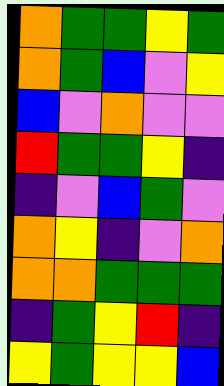[["orange", "green", "green", "yellow", "green"], ["orange", "green", "blue", "violet", "yellow"], ["blue", "violet", "orange", "violet", "violet"], ["red", "green", "green", "yellow", "indigo"], ["indigo", "violet", "blue", "green", "violet"], ["orange", "yellow", "indigo", "violet", "orange"], ["orange", "orange", "green", "green", "green"], ["indigo", "green", "yellow", "red", "indigo"], ["yellow", "green", "yellow", "yellow", "blue"]]